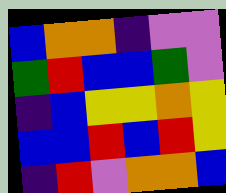[["blue", "orange", "orange", "indigo", "violet", "violet"], ["green", "red", "blue", "blue", "green", "violet"], ["indigo", "blue", "yellow", "yellow", "orange", "yellow"], ["blue", "blue", "red", "blue", "red", "yellow"], ["indigo", "red", "violet", "orange", "orange", "blue"]]